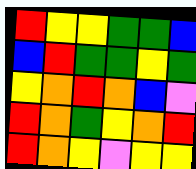[["red", "yellow", "yellow", "green", "green", "blue"], ["blue", "red", "green", "green", "yellow", "green"], ["yellow", "orange", "red", "orange", "blue", "violet"], ["red", "orange", "green", "yellow", "orange", "red"], ["red", "orange", "yellow", "violet", "yellow", "yellow"]]